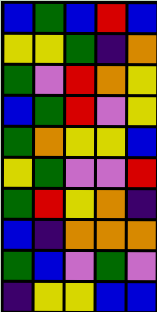[["blue", "green", "blue", "red", "blue"], ["yellow", "yellow", "green", "indigo", "orange"], ["green", "violet", "red", "orange", "yellow"], ["blue", "green", "red", "violet", "yellow"], ["green", "orange", "yellow", "yellow", "blue"], ["yellow", "green", "violet", "violet", "red"], ["green", "red", "yellow", "orange", "indigo"], ["blue", "indigo", "orange", "orange", "orange"], ["green", "blue", "violet", "green", "violet"], ["indigo", "yellow", "yellow", "blue", "blue"]]